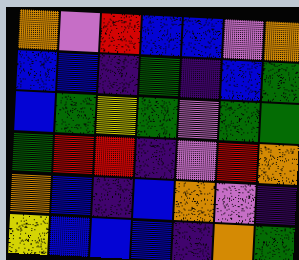[["orange", "violet", "red", "blue", "blue", "violet", "orange"], ["blue", "blue", "indigo", "green", "indigo", "blue", "green"], ["blue", "green", "yellow", "green", "violet", "green", "green"], ["green", "red", "red", "indigo", "violet", "red", "orange"], ["orange", "blue", "indigo", "blue", "orange", "violet", "indigo"], ["yellow", "blue", "blue", "blue", "indigo", "orange", "green"]]